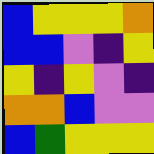[["blue", "yellow", "yellow", "yellow", "orange"], ["blue", "blue", "violet", "indigo", "yellow"], ["yellow", "indigo", "yellow", "violet", "indigo"], ["orange", "orange", "blue", "violet", "violet"], ["blue", "green", "yellow", "yellow", "yellow"]]